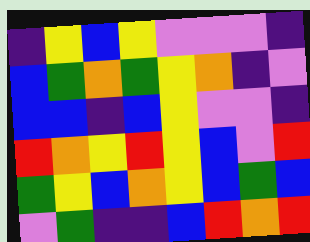[["indigo", "yellow", "blue", "yellow", "violet", "violet", "violet", "indigo"], ["blue", "green", "orange", "green", "yellow", "orange", "indigo", "violet"], ["blue", "blue", "indigo", "blue", "yellow", "violet", "violet", "indigo"], ["red", "orange", "yellow", "red", "yellow", "blue", "violet", "red"], ["green", "yellow", "blue", "orange", "yellow", "blue", "green", "blue"], ["violet", "green", "indigo", "indigo", "blue", "red", "orange", "red"]]